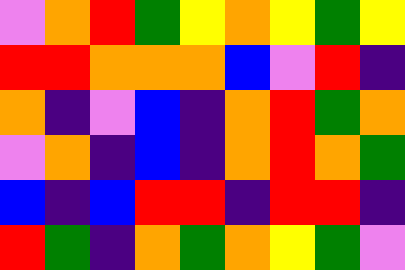[["violet", "orange", "red", "green", "yellow", "orange", "yellow", "green", "yellow"], ["red", "red", "orange", "orange", "orange", "blue", "violet", "red", "indigo"], ["orange", "indigo", "violet", "blue", "indigo", "orange", "red", "green", "orange"], ["violet", "orange", "indigo", "blue", "indigo", "orange", "red", "orange", "green"], ["blue", "indigo", "blue", "red", "red", "indigo", "red", "red", "indigo"], ["red", "green", "indigo", "orange", "green", "orange", "yellow", "green", "violet"]]